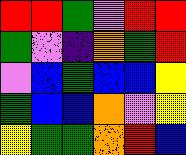[["red", "red", "green", "violet", "red", "red"], ["green", "violet", "indigo", "orange", "green", "red"], ["violet", "blue", "green", "blue", "blue", "yellow"], ["green", "blue", "blue", "orange", "violet", "yellow"], ["yellow", "green", "green", "orange", "red", "blue"]]